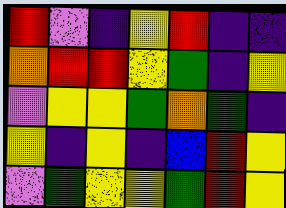[["red", "violet", "indigo", "yellow", "red", "indigo", "indigo"], ["orange", "red", "red", "yellow", "green", "indigo", "yellow"], ["violet", "yellow", "yellow", "green", "orange", "green", "indigo"], ["yellow", "indigo", "yellow", "indigo", "blue", "red", "yellow"], ["violet", "green", "yellow", "yellow", "green", "red", "yellow"]]